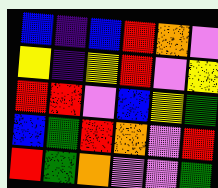[["blue", "indigo", "blue", "red", "orange", "violet"], ["yellow", "indigo", "yellow", "red", "violet", "yellow"], ["red", "red", "violet", "blue", "yellow", "green"], ["blue", "green", "red", "orange", "violet", "red"], ["red", "green", "orange", "violet", "violet", "green"]]